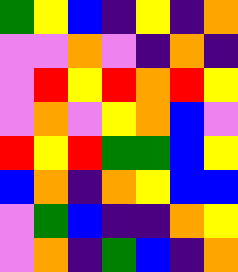[["green", "yellow", "blue", "indigo", "yellow", "indigo", "orange"], ["violet", "violet", "orange", "violet", "indigo", "orange", "indigo"], ["violet", "red", "yellow", "red", "orange", "red", "yellow"], ["violet", "orange", "violet", "yellow", "orange", "blue", "violet"], ["red", "yellow", "red", "green", "green", "blue", "yellow"], ["blue", "orange", "indigo", "orange", "yellow", "blue", "blue"], ["violet", "green", "blue", "indigo", "indigo", "orange", "yellow"], ["violet", "orange", "indigo", "green", "blue", "indigo", "orange"]]